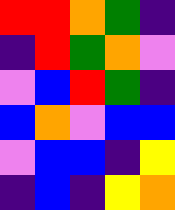[["red", "red", "orange", "green", "indigo"], ["indigo", "red", "green", "orange", "violet"], ["violet", "blue", "red", "green", "indigo"], ["blue", "orange", "violet", "blue", "blue"], ["violet", "blue", "blue", "indigo", "yellow"], ["indigo", "blue", "indigo", "yellow", "orange"]]